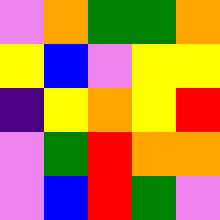[["violet", "orange", "green", "green", "orange"], ["yellow", "blue", "violet", "yellow", "yellow"], ["indigo", "yellow", "orange", "yellow", "red"], ["violet", "green", "red", "orange", "orange"], ["violet", "blue", "red", "green", "violet"]]